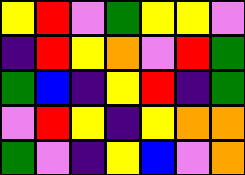[["yellow", "red", "violet", "green", "yellow", "yellow", "violet"], ["indigo", "red", "yellow", "orange", "violet", "red", "green"], ["green", "blue", "indigo", "yellow", "red", "indigo", "green"], ["violet", "red", "yellow", "indigo", "yellow", "orange", "orange"], ["green", "violet", "indigo", "yellow", "blue", "violet", "orange"]]